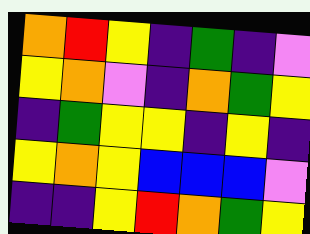[["orange", "red", "yellow", "indigo", "green", "indigo", "violet"], ["yellow", "orange", "violet", "indigo", "orange", "green", "yellow"], ["indigo", "green", "yellow", "yellow", "indigo", "yellow", "indigo"], ["yellow", "orange", "yellow", "blue", "blue", "blue", "violet"], ["indigo", "indigo", "yellow", "red", "orange", "green", "yellow"]]